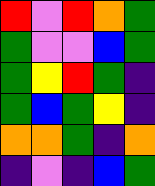[["red", "violet", "red", "orange", "green"], ["green", "violet", "violet", "blue", "green"], ["green", "yellow", "red", "green", "indigo"], ["green", "blue", "green", "yellow", "indigo"], ["orange", "orange", "green", "indigo", "orange"], ["indigo", "violet", "indigo", "blue", "green"]]